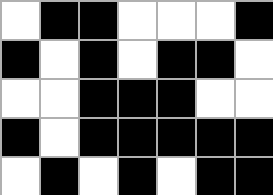[["white", "black", "black", "white", "white", "white", "black"], ["black", "white", "black", "white", "black", "black", "white"], ["white", "white", "black", "black", "black", "white", "white"], ["black", "white", "black", "black", "black", "black", "black"], ["white", "black", "white", "black", "white", "black", "black"]]